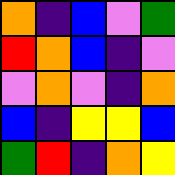[["orange", "indigo", "blue", "violet", "green"], ["red", "orange", "blue", "indigo", "violet"], ["violet", "orange", "violet", "indigo", "orange"], ["blue", "indigo", "yellow", "yellow", "blue"], ["green", "red", "indigo", "orange", "yellow"]]